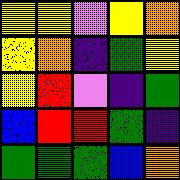[["yellow", "yellow", "violet", "yellow", "orange"], ["yellow", "orange", "indigo", "green", "yellow"], ["yellow", "red", "violet", "indigo", "green"], ["blue", "red", "red", "green", "indigo"], ["green", "green", "green", "blue", "orange"]]